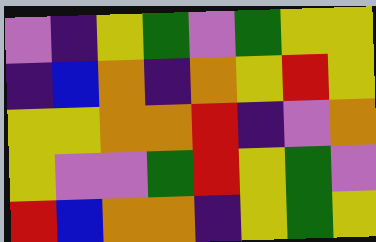[["violet", "indigo", "yellow", "green", "violet", "green", "yellow", "yellow"], ["indigo", "blue", "orange", "indigo", "orange", "yellow", "red", "yellow"], ["yellow", "yellow", "orange", "orange", "red", "indigo", "violet", "orange"], ["yellow", "violet", "violet", "green", "red", "yellow", "green", "violet"], ["red", "blue", "orange", "orange", "indigo", "yellow", "green", "yellow"]]